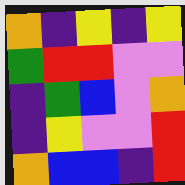[["orange", "indigo", "yellow", "indigo", "yellow"], ["green", "red", "red", "violet", "violet"], ["indigo", "green", "blue", "violet", "orange"], ["indigo", "yellow", "violet", "violet", "red"], ["orange", "blue", "blue", "indigo", "red"]]